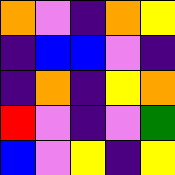[["orange", "violet", "indigo", "orange", "yellow"], ["indigo", "blue", "blue", "violet", "indigo"], ["indigo", "orange", "indigo", "yellow", "orange"], ["red", "violet", "indigo", "violet", "green"], ["blue", "violet", "yellow", "indigo", "yellow"]]